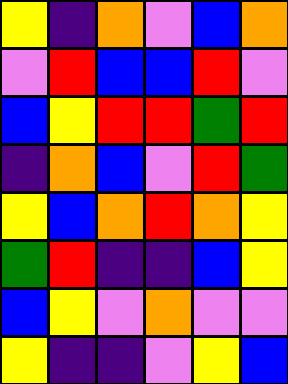[["yellow", "indigo", "orange", "violet", "blue", "orange"], ["violet", "red", "blue", "blue", "red", "violet"], ["blue", "yellow", "red", "red", "green", "red"], ["indigo", "orange", "blue", "violet", "red", "green"], ["yellow", "blue", "orange", "red", "orange", "yellow"], ["green", "red", "indigo", "indigo", "blue", "yellow"], ["blue", "yellow", "violet", "orange", "violet", "violet"], ["yellow", "indigo", "indigo", "violet", "yellow", "blue"]]